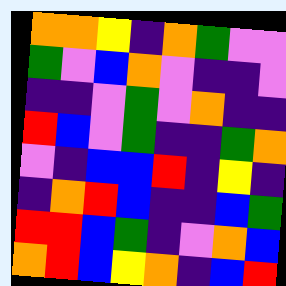[["orange", "orange", "yellow", "indigo", "orange", "green", "violet", "violet"], ["green", "violet", "blue", "orange", "violet", "indigo", "indigo", "violet"], ["indigo", "indigo", "violet", "green", "violet", "orange", "indigo", "indigo"], ["red", "blue", "violet", "green", "indigo", "indigo", "green", "orange"], ["violet", "indigo", "blue", "blue", "red", "indigo", "yellow", "indigo"], ["indigo", "orange", "red", "blue", "indigo", "indigo", "blue", "green"], ["red", "red", "blue", "green", "indigo", "violet", "orange", "blue"], ["orange", "red", "blue", "yellow", "orange", "indigo", "blue", "red"]]